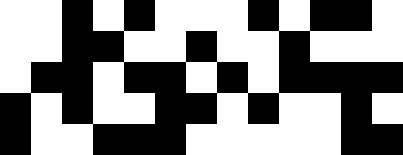[["white", "white", "black", "white", "black", "white", "white", "white", "black", "white", "black", "black", "white"], ["white", "white", "black", "black", "white", "white", "black", "white", "white", "black", "white", "white", "white"], ["white", "black", "black", "white", "black", "black", "white", "black", "white", "black", "black", "black", "black"], ["black", "white", "black", "white", "white", "black", "black", "white", "black", "white", "white", "black", "white"], ["black", "white", "white", "black", "black", "black", "white", "white", "white", "white", "white", "black", "black"]]